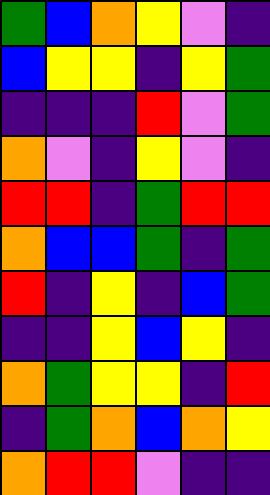[["green", "blue", "orange", "yellow", "violet", "indigo"], ["blue", "yellow", "yellow", "indigo", "yellow", "green"], ["indigo", "indigo", "indigo", "red", "violet", "green"], ["orange", "violet", "indigo", "yellow", "violet", "indigo"], ["red", "red", "indigo", "green", "red", "red"], ["orange", "blue", "blue", "green", "indigo", "green"], ["red", "indigo", "yellow", "indigo", "blue", "green"], ["indigo", "indigo", "yellow", "blue", "yellow", "indigo"], ["orange", "green", "yellow", "yellow", "indigo", "red"], ["indigo", "green", "orange", "blue", "orange", "yellow"], ["orange", "red", "red", "violet", "indigo", "indigo"]]